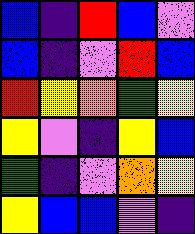[["blue", "indigo", "red", "blue", "violet"], ["blue", "indigo", "violet", "red", "blue"], ["red", "yellow", "orange", "green", "yellow"], ["yellow", "violet", "indigo", "yellow", "blue"], ["green", "indigo", "violet", "orange", "yellow"], ["yellow", "blue", "blue", "violet", "indigo"]]